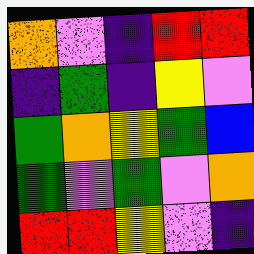[["orange", "violet", "indigo", "red", "red"], ["indigo", "green", "indigo", "yellow", "violet"], ["green", "orange", "yellow", "green", "blue"], ["green", "violet", "green", "violet", "orange"], ["red", "red", "yellow", "violet", "indigo"]]